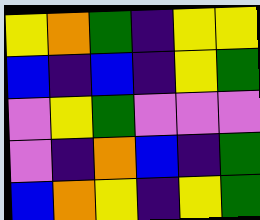[["yellow", "orange", "green", "indigo", "yellow", "yellow"], ["blue", "indigo", "blue", "indigo", "yellow", "green"], ["violet", "yellow", "green", "violet", "violet", "violet"], ["violet", "indigo", "orange", "blue", "indigo", "green"], ["blue", "orange", "yellow", "indigo", "yellow", "green"]]